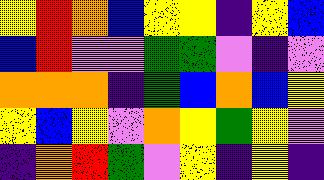[["yellow", "red", "orange", "blue", "yellow", "yellow", "indigo", "yellow", "blue"], ["blue", "red", "violet", "violet", "green", "green", "violet", "indigo", "violet"], ["orange", "orange", "orange", "indigo", "green", "blue", "orange", "blue", "yellow"], ["yellow", "blue", "yellow", "violet", "orange", "yellow", "green", "yellow", "violet"], ["indigo", "orange", "red", "green", "violet", "yellow", "indigo", "yellow", "indigo"]]